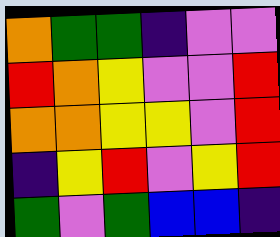[["orange", "green", "green", "indigo", "violet", "violet"], ["red", "orange", "yellow", "violet", "violet", "red"], ["orange", "orange", "yellow", "yellow", "violet", "red"], ["indigo", "yellow", "red", "violet", "yellow", "red"], ["green", "violet", "green", "blue", "blue", "indigo"]]